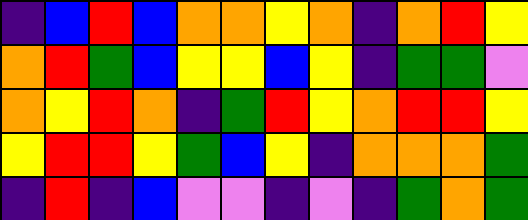[["indigo", "blue", "red", "blue", "orange", "orange", "yellow", "orange", "indigo", "orange", "red", "yellow"], ["orange", "red", "green", "blue", "yellow", "yellow", "blue", "yellow", "indigo", "green", "green", "violet"], ["orange", "yellow", "red", "orange", "indigo", "green", "red", "yellow", "orange", "red", "red", "yellow"], ["yellow", "red", "red", "yellow", "green", "blue", "yellow", "indigo", "orange", "orange", "orange", "green"], ["indigo", "red", "indigo", "blue", "violet", "violet", "indigo", "violet", "indigo", "green", "orange", "green"]]